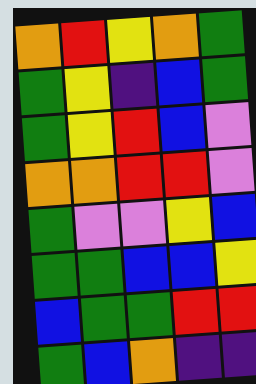[["orange", "red", "yellow", "orange", "green"], ["green", "yellow", "indigo", "blue", "green"], ["green", "yellow", "red", "blue", "violet"], ["orange", "orange", "red", "red", "violet"], ["green", "violet", "violet", "yellow", "blue"], ["green", "green", "blue", "blue", "yellow"], ["blue", "green", "green", "red", "red"], ["green", "blue", "orange", "indigo", "indigo"]]